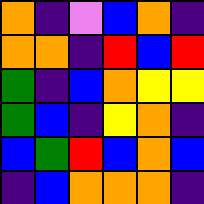[["orange", "indigo", "violet", "blue", "orange", "indigo"], ["orange", "orange", "indigo", "red", "blue", "red"], ["green", "indigo", "blue", "orange", "yellow", "yellow"], ["green", "blue", "indigo", "yellow", "orange", "indigo"], ["blue", "green", "red", "blue", "orange", "blue"], ["indigo", "blue", "orange", "orange", "orange", "indigo"]]